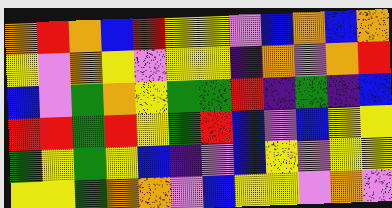[["orange", "red", "orange", "blue", "red", "yellow", "yellow", "violet", "blue", "orange", "blue", "orange"], ["yellow", "violet", "orange", "yellow", "violet", "yellow", "yellow", "indigo", "orange", "violet", "orange", "red"], ["blue", "violet", "green", "orange", "yellow", "green", "green", "red", "indigo", "green", "indigo", "blue"], ["red", "red", "green", "red", "yellow", "green", "red", "blue", "violet", "blue", "yellow", "yellow"], ["green", "yellow", "green", "yellow", "blue", "indigo", "violet", "blue", "yellow", "violet", "yellow", "yellow"], ["yellow", "yellow", "green", "orange", "orange", "violet", "blue", "yellow", "yellow", "violet", "orange", "violet"]]